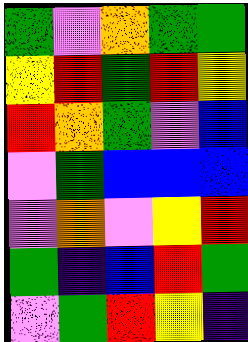[["green", "violet", "orange", "green", "green"], ["yellow", "red", "green", "red", "yellow"], ["red", "orange", "green", "violet", "blue"], ["violet", "green", "blue", "blue", "blue"], ["violet", "orange", "violet", "yellow", "red"], ["green", "indigo", "blue", "red", "green"], ["violet", "green", "red", "yellow", "indigo"]]